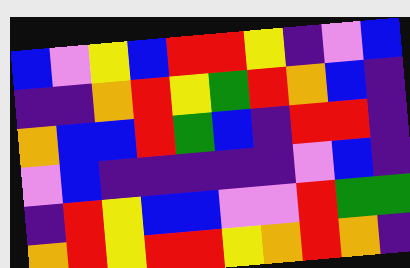[["blue", "violet", "yellow", "blue", "red", "red", "yellow", "indigo", "violet", "blue"], ["indigo", "indigo", "orange", "red", "yellow", "green", "red", "orange", "blue", "indigo"], ["orange", "blue", "blue", "red", "green", "blue", "indigo", "red", "red", "indigo"], ["violet", "blue", "indigo", "indigo", "indigo", "indigo", "indigo", "violet", "blue", "indigo"], ["indigo", "red", "yellow", "blue", "blue", "violet", "violet", "red", "green", "green"], ["orange", "red", "yellow", "red", "red", "yellow", "orange", "red", "orange", "indigo"]]